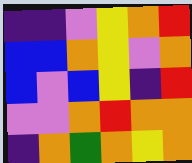[["indigo", "indigo", "violet", "yellow", "orange", "red"], ["blue", "blue", "orange", "yellow", "violet", "orange"], ["blue", "violet", "blue", "yellow", "indigo", "red"], ["violet", "violet", "orange", "red", "orange", "orange"], ["indigo", "orange", "green", "orange", "yellow", "orange"]]